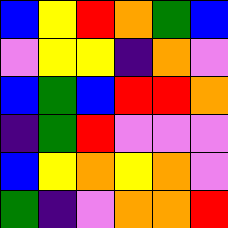[["blue", "yellow", "red", "orange", "green", "blue"], ["violet", "yellow", "yellow", "indigo", "orange", "violet"], ["blue", "green", "blue", "red", "red", "orange"], ["indigo", "green", "red", "violet", "violet", "violet"], ["blue", "yellow", "orange", "yellow", "orange", "violet"], ["green", "indigo", "violet", "orange", "orange", "red"]]